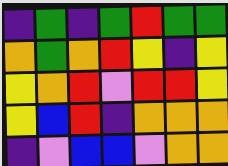[["indigo", "green", "indigo", "green", "red", "green", "green"], ["orange", "green", "orange", "red", "yellow", "indigo", "yellow"], ["yellow", "orange", "red", "violet", "red", "red", "yellow"], ["yellow", "blue", "red", "indigo", "orange", "orange", "orange"], ["indigo", "violet", "blue", "blue", "violet", "orange", "orange"]]